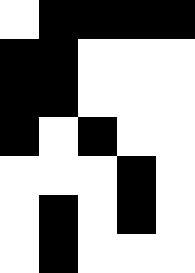[["white", "black", "black", "black", "black"], ["black", "black", "white", "white", "white"], ["black", "black", "white", "white", "white"], ["black", "white", "black", "white", "white"], ["white", "white", "white", "black", "white"], ["white", "black", "white", "black", "white"], ["white", "black", "white", "white", "white"]]